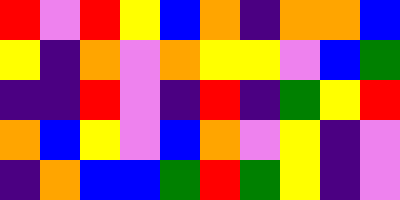[["red", "violet", "red", "yellow", "blue", "orange", "indigo", "orange", "orange", "blue"], ["yellow", "indigo", "orange", "violet", "orange", "yellow", "yellow", "violet", "blue", "green"], ["indigo", "indigo", "red", "violet", "indigo", "red", "indigo", "green", "yellow", "red"], ["orange", "blue", "yellow", "violet", "blue", "orange", "violet", "yellow", "indigo", "violet"], ["indigo", "orange", "blue", "blue", "green", "red", "green", "yellow", "indigo", "violet"]]